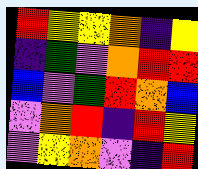[["red", "yellow", "yellow", "orange", "indigo", "yellow"], ["indigo", "green", "violet", "orange", "red", "red"], ["blue", "violet", "green", "red", "orange", "blue"], ["violet", "orange", "red", "indigo", "red", "yellow"], ["violet", "yellow", "orange", "violet", "indigo", "red"]]